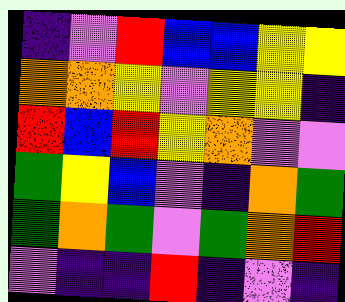[["indigo", "violet", "red", "blue", "blue", "yellow", "yellow"], ["orange", "orange", "yellow", "violet", "yellow", "yellow", "indigo"], ["red", "blue", "red", "yellow", "orange", "violet", "violet"], ["green", "yellow", "blue", "violet", "indigo", "orange", "green"], ["green", "orange", "green", "violet", "green", "orange", "red"], ["violet", "indigo", "indigo", "red", "indigo", "violet", "indigo"]]